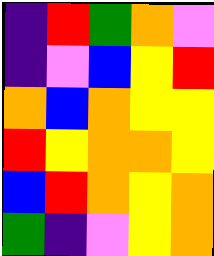[["indigo", "red", "green", "orange", "violet"], ["indigo", "violet", "blue", "yellow", "red"], ["orange", "blue", "orange", "yellow", "yellow"], ["red", "yellow", "orange", "orange", "yellow"], ["blue", "red", "orange", "yellow", "orange"], ["green", "indigo", "violet", "yellow", "orange"]]